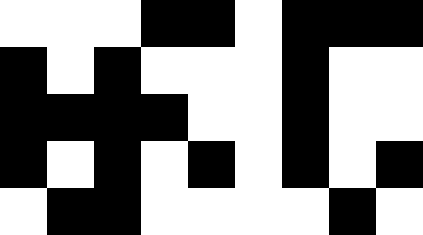[["white", "white", "white", "black", "black", "white", "black", "black", "black"], ["black", "white", "black", "white", "white", "white", "black", "white", "white"], ["black", "black", "black", "black", "white", "white", "black", "white", "white"], ["black", "white", "black", "white", "black", "white", "black", "white", "black"], ["white", "black", "black", "white", "white", "white", "white", "black", "white"]]